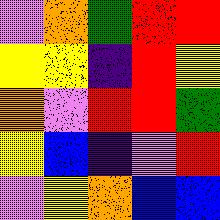[["violet", "orange", "green", "red", "red"], ["yellow", "yellow", "indigo", "red", "yellow"], ["orange", "violet", "red", "red", "green"], ["yellow", "blue", "indigo", "violet", "red"], ["violet", "yellow", "orange", "blue", "blue"]]